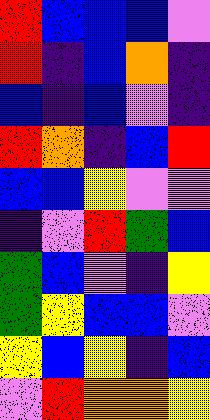[["red", "blue", "blue", "blue", "violet"], ["red", "indigo", "blue", "orange", "indigo"], ["blue", "indigo", "blue", "violet", "indigo"], ["red", "orange", "indigo", "blue", "red"], ["blue", "blue", "yellow", "violet", "violet"], ["indigo", "violet", "red", "green", "blue"], ["green", "blue", "violet", "indigo", "yellow"], ["green", "yellow", "blue", "blue", "violet"], ["yellow", "blue", "yellow", "indigo", "blue"], ["violet", "red", "orange", "orange", "yellow"]]